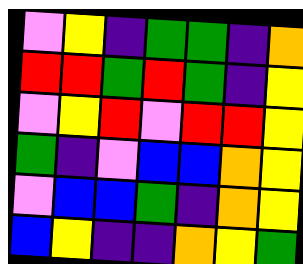[["violet", "yellow", "indigo", "green", "green", "indigo", "orange"], ["red", "red", "green", "red", "green", "indigo", "yellow"], ["violet", "yellow", "red", "violet", "red", "red", "yellow"], ["green", "indigo", "violet", "blue", "blue", "orange", "yellow"], ["violet", "blue", "blue", "green", "indigo", "orange", "yellow"], ["blue", "yellow", "indigo", "indigo", "orange", "yellow", "green"]]